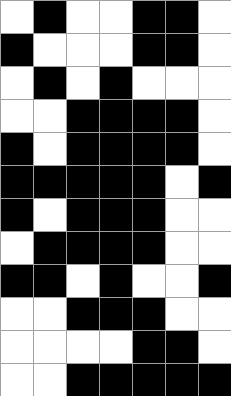[["white", "black", "white", "white", "black", "black", "white"], ["black", "white", "white", "white", "black", "black", "white"], ["white", "black", "white", "black", "white", "white", "white"], ["white", "white", "black", "black", "black", "black", "white"], ["black", "white", "black", "black", "black", "black", "white"], ["black", "black", "black", "black", "black", "white", "black"], ["black", "white", "black", "black", "black", "white", "white"], ["white", "black", "black", "black", "black", "white", "white"], ["black", "black", "white", "black", "white", "white", "black"], ["white", "white", "black", "black", "black", "white", "white"], ["white", "white", "white", "white", "black", "black", "white"], ["white", "white", "black", "black", "black", "black", "black"]]